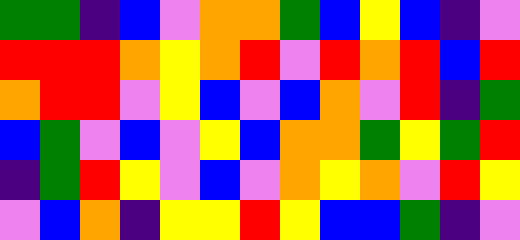[["green", "green", "indigo", "blue", "violet", "orange", "orange", "green", "blue", "yellow", "blue", "indigo", "violet"], ["red", "red", "red", "orange", "yellow", "orange", "red", "violet", "red", "orange", "red", "blue", "red"], ["orange", "red", "red", "violet", "yellow", "blue", "violet", "blue", "orange", "violet", "red", "indigo", "green"], ["blue", "green", "violet", "blue", "violet", "yellow", "blue", "orange", "orange", "green", "yellow", "green", "red"], ["indigo", "green", "red", "yellow", "violet", "blue", "violet", "orange", "yellow", "orange", "violet", "red", "yellow"], ["violet", "blue", "orange", "indigo", "yellow", "yellow", "red", "yellow", "blue", "blue", "green", "indigo", "violet"]]